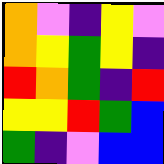[["orange", "violet", "indigo", "yellow", "violet"], ["orange", "yellow", "green", "yellow", "indigo"], ["red", "orange", "green", "indigo", "red"], ["yellow", "yellow", "red", "green", "blue"], ["green", "indigo", "violet", "blue", "blue"]]